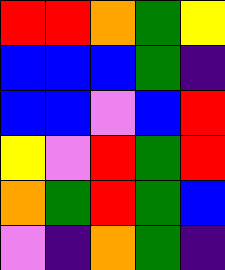[["red", "red", "orange", "green", "yellow"], ["blue", "blue", "blue", "green", "indigo"], ["blue", "blue", "violet", "blue", "red"], ["yellow", "violet", "red", "green", "red"], ["orange", "green", "red", "green", "blue"], ["violet", "indigo", "orange", "green", "indigo"]]